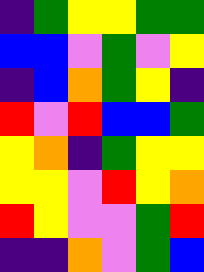[["indigo", "green", "yellow", "yellow", "green", "green"], ["blue", "blue", "violet", "green", "violet", "yellow"], ["indigo", "blue", "orange", "green", "yellow", "indigo"], ["red", "violet", "red", "blue", "blue", "green"], ["yellow", "orange", "indigo", "green", "yellow", "yellow"], ["yellow", "yellow", "violet", "red", "yellow", "orange"], ["red", "yellow", "violet", "violet", "green", "red"], ["indigo", "indigo", "orange", "violet", "green", "blue"]]